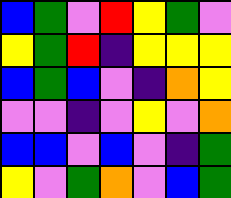[["blue", "green", "violet", "red", "yellow", "green", "violet"], ["yellow", "green", "red", "indigo", "yellow", "yellow", "yellow"], ["blue", "green", "blue", "violet", "indigo", "orange", "yellow"], ["violet", "violet", "indigo", "violet", "yellow", "violet", "orange"], ["blue", "blue", "violet", "blue", "violet", "indigo", "green"], ["yellow", "violet", "green", "orange", "violet", "blue", "green"]]